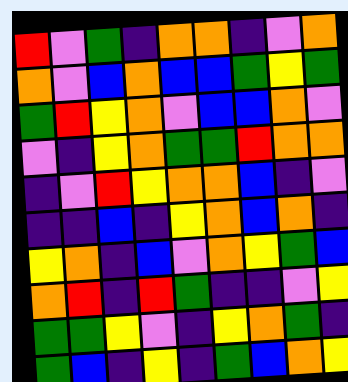[["red", "violet", "green", "indigo", "orange", "orange", "indigo", "violet", "orange"], ["orange", "violet", "blue", "orange", "blue", "blue", "green", "yellow", "green"], ["green", "red", "yellow", "orange", "violet", "blue", "blue", "orange", "violet"], ["violet", "indigo", "yellow", "orange", "green", "green", "red", "orange", "orange"], ["indigo", "violet", "red", "yellow", "orange", "orange", "blue", "indigo", "violet"], ["indigo", "indigo", "blue", "indigo", "yellow", "orange", "blue", "orange", "indigo"], ["yellow", "orange", "indigo", "blue", "violet", "orange", "yellow", "green", "blue"], ["orange", "red", "indigo", "red", "green", "indigo", "indigo", "violet", "yellow"], ["green", "green", "yellow", "violet", "indigo", "yellow", "orange", "green", "indigo"], ["green", "blue", "indigo", "yellow", "indigo", "green", "blue", "orange", "yellow"]]